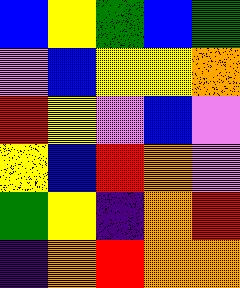[["blue", "yellow", "green", "blue", "green"], ["violet", "blue", "yellow", "yellow", "orange"], ["red", "yellow", "violet", "blue", "violet"], ["yellow", "blue", "red", "orange", "violet"], ["green", "yellow", "indigo", "orange", "red"], ["indigo", "orange", "red", "orange", "orange"]]